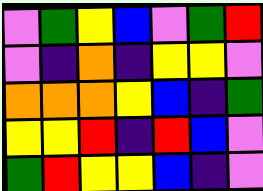[["violet", "green", "yellow", "blue", "violet", "green", "red"], ["violet", "indigo", "orange", "indigo", "yellow", "yellow", "violet"], ["orange", "orange", "orange", "yellow", "blue", "indigo", "green"], ["yellow", "yellow", "red", "indigo", "red", "blue", "violet"], ["green", "red", "yellow", "yellow", "blue", "indigo", "violet"]]